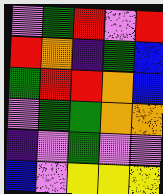[["violet", "green", "red", "violet", "red"], ["red", "orange", "indigo", "green", "blue"], ["green", "red", "red", "orange", "blue"], ["violet", "green", "green", "orange", "orange"], ["indigo", "violet", "green", "violet", "violet"], ["blue", "violet", "yellow", "yellow", "yellow"]]